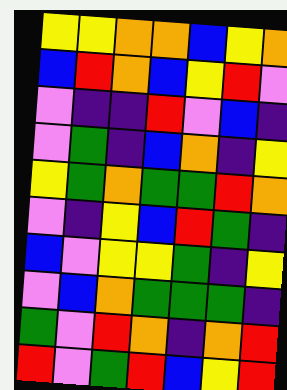[["yellow", "yellow", "orange", "orange", "blue", "yellow", "orange"], ["blue", "red", "orange", "blue", "yellow", "red", "violet"], ["violet", "indigo", "indigo", "red", "violet", "blue", "indigo"], ["violet", "green", "indigo", "blue", "orange", "indigo", "yellow"], ["yellow", "green", "orange", "green", "green", "red", "orange"], ["violet", "indigo", "yellow", "blue", "red", "green", "indigo"], ["blue", "violet", "yellow", "yellow", "green", "indigo", "yellow"], ["violet", "blue", "orange", "green", "green", "green", "indigo"], ["green", "violet", "red", "orange", "indigo", "orange", "red"], ["red", "violet", "green", "red", "blue", "yellow", "red"]]